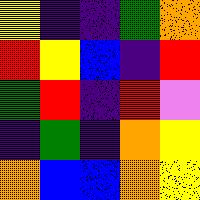[["yellow", "indigo", "indigo", "green", "orange"], ["red", "yellow", "blue", "indigo", "red"], ["green", "red", "indigo", "red", "violet"], ["indigo", "green", "indigo", "orange", "yellow"], ["orange", "blue", "blue", "orange", "yellow"]]